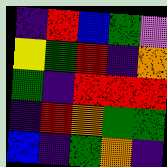[["indigo", "red", "blue", "green", "violet"], ["yellow", "green", "red", "indigo", "orange"], ["green", "indigo", "red", "red", "red"], ["indigo", "red", "orange", "green", "green"], ["blue", "indigo", "green", "orange", "indigo"]]